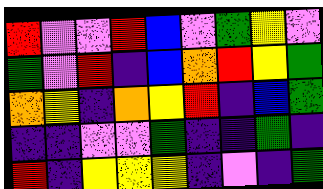[["red", "violet", "violet", "red", "blue", "violet", "green", "yellow", "violet"], ["green", "violet", "red", "indigo", "blue", "orange", "red", "yellow", "green"], ["orange", "yellow", "indigo", "orange", "yellow", "red", "indigo", "blue", "green"], ["indigo", "indigo", "violet", "violet", "green", "indigo", "indigo", "green", "indigo"], ["red", "indigo", "yellow", "yellow", "yellow", "indigo", "violet", "indigo", "green"]]